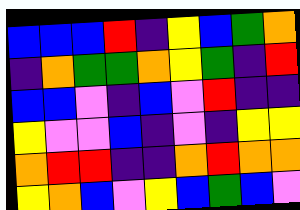[["blue", "blue", "blue", "red", "indigo", "yellow", "blue", "green", "orange"], ["indigo", "orange", "green", "green", "orange", "yellow", "green", "indigo", "red"], ["blue", "blue", "violet", "indigo", "blue", "violet", "red", "indigo", "indigo"], ["yellow", "violet", "violet", "blue", "indigo", "violet", "indigo", "yellow", "yellow"], ["orange", "red", "red", "indigo", "indigo", "orange", "red", "orange", "orange"], ["yellow", "orange", "blue", "violet", "yellow", "blue", "green", "blue", "violet"]]